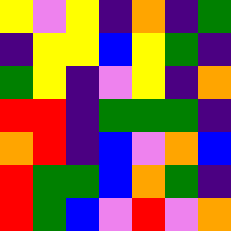[["yellow", "violet", "yellow", "indigo", "orange", "indigo", "green"], ["indigo", "yellow", "yellow", "blue", "yellow", "green", "indigo"], ["green", "yellow", "indigo", "violet", "yellow", "indigo", "orange"], ["red", "red", "indigo", "green", "green", "green", "indigo"], ["orange", "red", "indigo", "blue", "violet", "orange", "blue"], ["red", "green", "green", "blue", "orange", "green", "indigo"], ["red", "green", "blue", "violet", "red", "violet", "orange"]]